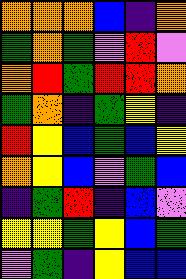[["orange", "orange", "orange", "blue", "indigo", "orange"], ["green", "orange", "green", "violet", "red", "violet"], ["orange", "red", "green", "red", "red", "orange"], ["green", "orange", "indigo", "green", "yellow", "indigo"], ["red", "yellow", "blue", "green", "blue", "yellow"], ["orange", "yellow", "blue", "violet", "green", "blue"], ["indigo", "green", "red", "indigo", "blue", "violet"], ["yellow", "yellow", "green", "yellow", "blue", "green"], ["violet", "green", "indigo", "yellow", "blue", "blue"]]